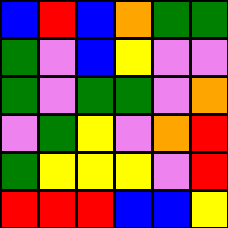[["blue", "red", "blue", "orange", "green", "green"], ["green", "violet", "blue", "yellow", "violet", "violet"], ["green", "violet", "green", "green", "violet", "orange"], ["violet", "green", "yellow", "violet", "orange", "red"], ["green", "yellow", "yellow", "yellow", "violet", "red"], ["red", "red", "red", "blue", "blue", "yellow"]]